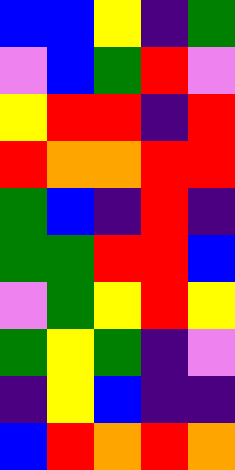[["blue", "blue", "yellow", "indigo", "green"], ["violet", "blue", "green", "red", "violet"], ["yellow", "red", "red", "indigo", "red"], ["red", "orange", "orange", "red", "red"], ["green", "blue", "indigo", "red", "indigo"], ["green", "green", "red", "red", "blue"], ["violet", "green", "yellow", "red", "yellow"], ["green", "yellow", "green", "indigo", "violet"], ["indigo", "yellow", "blue", "indigo", "indigo"], ["blue", "red", "orange", "red", "orange"]]